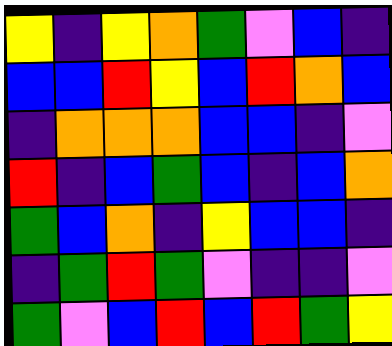[["yellow", "indigo", "yellow", "orange", "green", "violet", "blue", "indigo"], ["blue", "blue", "red", "yellow", "blue", "red", "orange", "blue"], ["indigo", "orange", "orange", "orange", "blue", "blue", "indigo", "violet"], ["red", "indigo", "blue", "green", "blue", "indigo", "blue", "orange"], ["green", "blue", "orange", "indigo", "yellow", "blue", "blue", "indigo"], ["indigo", "green", "red", "green", "violet", "indigo", "indigo", "violet"], ["green", "violet", "blue", "red", "blue", "red", "green", "yellow"]]